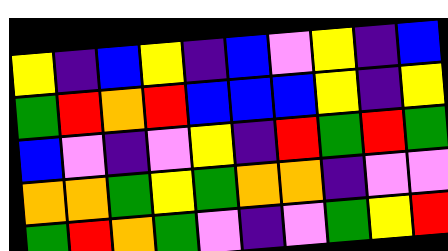[["yellow", "indigo", "blue", "yellow", "indigo", "blue", "violet", "yellow", "indigo", "blue"], ["green", "red", "orange", "red", "blue", "blue", "blue", "yellow", "indigo", "yellow"], ["blue", "violet", "indigo", "violet", "yellow", "indigo", "red", "green", "red", "green"], ["orange", "orange", "green", "yellow", "green", "orange", "orange", "indigo", "violet", "violet"], ["green", "red", "orange", "green", "violet", "indigo", "violet", "green", "yellow", "red"]]